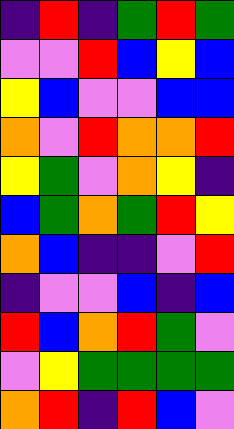[["indigo", "red", "indigo", "green", "red", "green"], ["violet", "violet", "red", "blue", "yellow", "blue"], ["yellow", "blue", "violet", "violet", "blue", "blue"], ["orange", "violet", "red", "orange", "orange", "red"], ["yellow", "green", "violet", "orange", "yellow", "indigo"], ["blue", "green", "orange", "green", "red", "yellow"], ["orange", "blue", "indigo", "indigo", "violet", "red"], ["indigo", "violet", "violet", "blue", "indigo", "blue"], ["red", "blue", "orange", "red", "green", "violet"], ["violet", "yellow", "green", "green", "green", "green"], ["orange", "red", "indigo", "red", "blue", "violet"]]